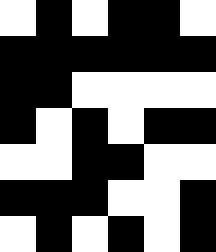[["white", "black", "white", "black", "black", "white"], ["black", "black", "black", "black", "black", "black"], ["black", "black", "white", "white", "white", "white"], ["black", "white", "black", "white", "black", "black"], ["white", "white", "black", "black", "white", "white"], ["black", "black", "black", "white", "white", "black"], ["white", "black", "white", "black", "white", "black"]]